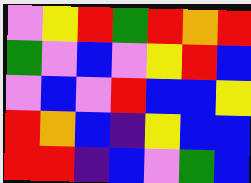[["violet", "yellow", "red", "green", "red", "orange", "red"], ["green", "violet", "blue", "violet", "yellow", "red", "blue"], ["violet", "blue", "violet", "red", "blue", "blue", "yellow"], ["red", "orange", "blue", "indigo", "yellow", "blue", "blue"], ["red", "red", "indigo", "blue", "violet", "green", "blue"]]